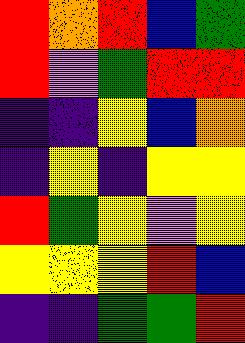[["red", "orange", "red", "blue", "green"], ["red", "violet", "green", "red", "red"], ["indigo", "indigo", "yellow", "blue", "orange"], ["indigo", "yellow", "indigo", "yellow", "yellow"], ["red", "green", "yellow", "violet", "yellow"], ["yellow", "yellow", "yellow", "red", "blue"], ["indigo", "indigo", "green", "green", "red"]]